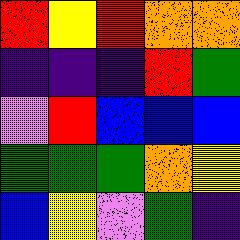[["red", "yellow", "red", "orange", "orange"], ["indigo", "indigo", "indigo", "red", "green"], ["violet", "red", "blue", "blue", "blue"], ["green", "green", "green", "orange", "yellow"], ["blue", "yellow", "violet", "green", "indigo"]]